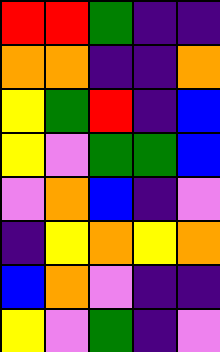[["red", "red", "green", "indigo", "indigo"], ["orange", "orange", "indigo", "indigo", "orange"], ["yellow", "green", "red", "indigo", "blue"], ["yellow", "violet", "green", "green", "blue"], ["violet", "orange", "blue", "indigo", "violet"], ["indigo", "yellow", "orange", "yellow", "orange"], ["blue", "orange", "violet", "indigo", "indigo"], ["yellow", "violet", "green", "indigo", "violet"]]